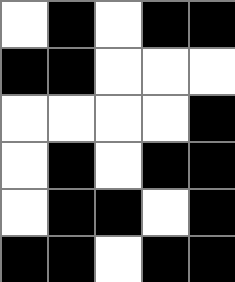[["white", "black", "white", "black", "black"], ["black", "black", "white", "white", "white"], ["white", "white", "white", "white", "black"], ["white", "black", "white", "black", "black"], ["white", "black", "black", "white", "black"], ["black", "black", "white", "black", "black"]]